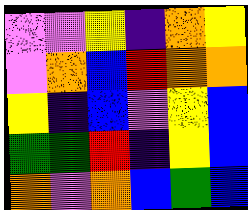[["violet", "violet", "yellow", "indigo", "orange", "yellow"], ["violet", "orange", "blue", "red", "orange", "orange"], ["yellow", "indigo", "blue", "violet", "yellow", "blue"], ["green", "green", "red", "indigo", "yellow", "blue"], ["orange", "violet", "orange", "blue", "green", "blue"]]